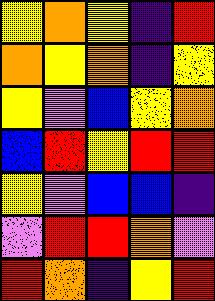[["yellow", "orange", "yellow", "indigo", "red"], ["orange", "yellow", "orange", "indigo", "yellow"], ["yellow", "violet", "blue", "yellow", "orange"], ["blue", "red", "yellow", "red", "red"], ["yellow", "violet", "blue", "blue", "indigo"], ["violet", "red", "red", "orange", "violet"], ["red", "orange", "indigo", "yellow", "red"]]